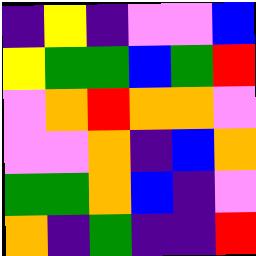[["indigo", "yellow", "indigo", "violet", "violet", "blue"], ["yellow", "green", "green", "blue", "green", "red"], ["violet", "orange", "red", "orange", "orange", "violet"], ["violet", "violet", "orange", "indigo", "blue", "orange"], ["green", "green", "orange", "blue", "indigo", "violet"], ["orange", "indigo", "green", "indigo", "indigo", "red"]]